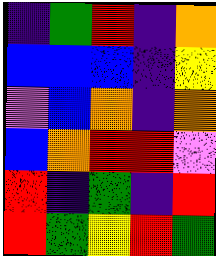[["indigo", "green", "red", "indigo", "orange"], ["blue", "blue", "blue", "indigo", "yellow"], ["violet", "blue", "orange", "indigo", "orange"], ["blue", "orange", "red", "red", "violet"], ["red", "indigo", "green", "indigo", "red"], ["red", "green", "yellow", "red", "green"]]